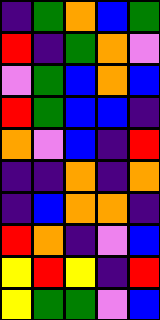[["indigo", "green", "orange", "blue", "green"], ["red", "indigo", "green", "orange", "violet"], ["violet", "green", "blue", "orange", "blue"], ["red", "green", "blue", "blue", "indigo"], ["orange", "violet", "blue", "indigo", "red"], ["indigo", "indigo", "orange", "indigo", "orange"], ["indigo", "blue", "orange", "orange", "indigo"], ["red", "orange", "indigo", "violet", "blue"], ["yellow", "red", "yellow", "indigo", "red"], ["yellow", "green", "green", "violet", "blue"]]